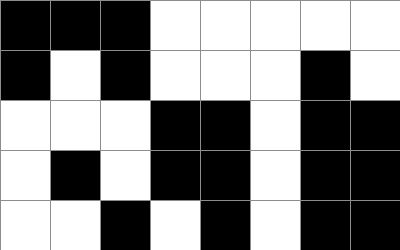[["black", "black", "black", "white", "white", "white", "white", "white"], ["black", "white", "black", "white", "white", "white", "black", "white"], ["white", "white", "white", "black", "black", "white", "black", "black"], ["white", "black", "white", "black", "black", "white", "black", "black"], ["white", "white", "black", "white", "black", "white", "black", "black"]]